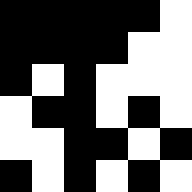[["black", "black", "black", "black", "black", "white"], ["black", "black", "black", "black", "white", "white"], ["black", "white", "black", "white", "white", "white"], ["white", "black", "black", "white", "black", "white"], ["white", "white", "black", "black", "white", "black"], ["black", "white", "black", "white", "black", "white"]]